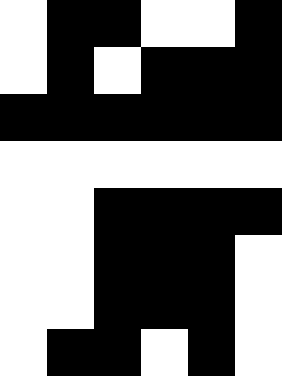[["white", "black", "black", "white", "white", "black"], ["white", "black", "white", "black", "black", "black"], ["black", "black", "black", "black", "black", "black"], ["white", "white", "white", "white", "white", "white"], ["white", "white", "black", "black", "black", "black"], ["white", "white", "black", "black", "black", "white"], ["white", "white", "black", "black", "black", "white"], ["white", "black", "black", "white", "black", "white"]]